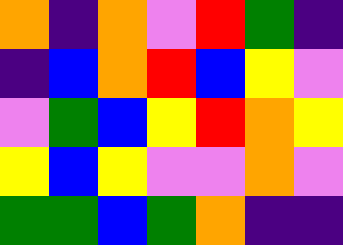[["orange", "indigo", "orange", "violet", "red", "green", "indigo"], ["indigo", "blue", "orange", "red", "blue", "yellow", "violet"], ["violet", "green", "blue", "yellow", "red", "orange", "yellow"], ["yellow", "blue", "yellow", "violet", "violet", "orange", "violet"], ["green", "green", "blue", "green", "orange", "indigo", "indigo"]]